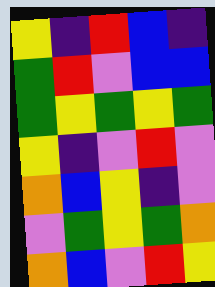[["yellow", "indigo", "red", "blue", "indigo"], ["green", "red", "violet", "blue", "blue"], ["green", "yellow", "green", "yellow", "green"], ["yellow", "indigo", "violet", "red", "violet"], ["orange", "blue", "yellow", "indigo", "violet"], ["violet", "green", "yellow", "green", "orange"], ["orange", "blue", "violet", "red", "yellow"]]